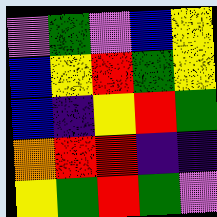[["violet", "green", "violet", "blue", "yellow"], ["blue", "yellow", "red", "green", "yellow"], ["blue", "indigo", "yellow", "red", "green"], ["orange", "red", "red", "indigo", "indigo"], ["yellow", "green", "red", "green", "violet"]]